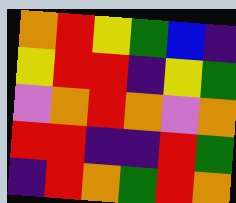[["orange", "red", "yellow", "green", "blue", "indigo"], ["yellow", "red", "red", "indigo", "yellow", "green"], ["violet", "orange", "red", "orange", "violet", "orange"], ["red", "red", "indigo", "indigo", "red", "green"], ["indigo", "red", "orange", "green", "red", "orange"]]